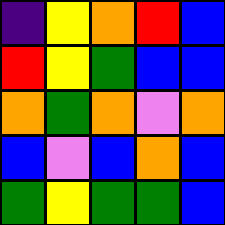[["indigo", "yellow", "orange", "red", "blue"], ["red", "yellow", "green", "blue", "blue"], ["orange", "green", "orange", "violet", "orange"], ["blue", "violet", "blue", "orange", "blue"], ["green", "yellow", "green", "green", "blue"]]